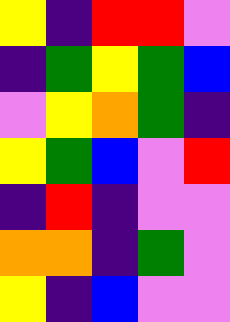[["yellow", "indigo", "red", "red", "violet"], ["indigo", "green", "yellow", "green", "blue"], ["violet", "yellow", "orange", "green", "indigo"], ["yellow", "green", "blue", "violet", "red"], ["indigo", "red", "indigo", "violet", "violet"], ["orange", "orange", "indigo", "green", "violet"], ["yellow", "indigo", "blue", "violet", "violet"]]